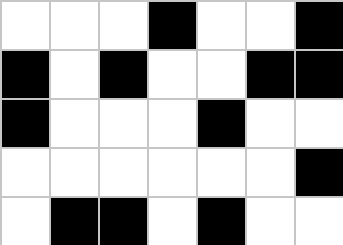[["white", "white", "white", "black", "white", "white", "black"], ["black", "white", "black", "white", "white", "black", "black"], ["black", "white", "white", "white", "black", "white", "white"], ["white", "white", "white", "white", "white", "white", "black"], ["white", "black", "black", "white", "black", "white", "white"]]